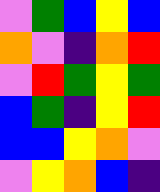[["violet", "green", "blue", "yellow", "blue"], ["orange", "violet", "indigo", "orange", "red"], ["violet", "red", "green", "yellow", "green"], ["blue", "green", "indigo", "yellow", "red"], ["blue", "blue", "yellow", "orange", "violet"], ["violet", "yellow", "orange", "blue", "indigo"]]